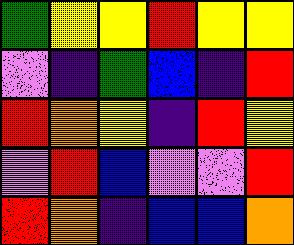[["green", "yellow", "yellow", "red", "yellow", "yellow"], ["violet", "indigo", "green", "blue", "indigo", "red"], ["red", "orange", "yellow", "indigo", "red", "yellow"], ["violet", "red", "blue", "violet", "violet", "red"], ["red", "orange", "indigo", "blue", "blue", "orange"]]